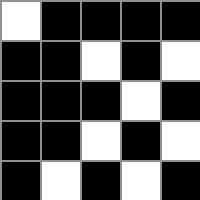[["white", "black", "black", "black", "black"], ["black", "black", "white", "black", "white"], ["black", "black", "black", "white", "black"], ["black", "black", "white", "black", "white"], ["black", "white", "black", "white", "black"]]